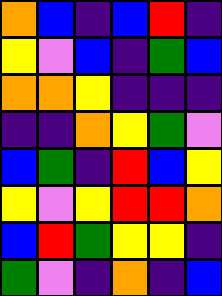[["orange", "blue", "indigo", "blue", "red", "indigo"], ["yellow", "violet", "blue", "indigo", "green", "blue"], ["orange", "orange", "yellow", "indigo", "indigo", "indigo"], ["indigo", "indigo", "orange", "yellow", "green", "violet"], ["blue", "green", "indigo", "red", "blue", "yellow"], ["yellow", "violet", "yellow", "red", "red", "orange"], ["blue", "red", "green", "yellow", "yellow", "indigo"], ["green", "violet", "indigo", "orange", "indigo", "blue"]]